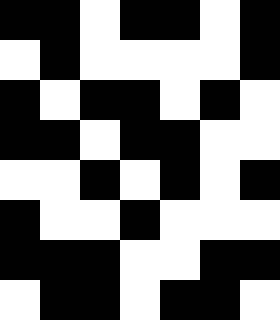[["black", "black", "white", "black", "black", "white", "black"], ["white", "black", "white", "white", "white", "white", "black"], ["black", "white", "black", "black", "white", "black", "white"], ["black", "black", "white", "black", "black", "white", "white"], ["white", "white", "black", "white", "black", "white", "black"], ["black", "white", "white", "black", "white", "white", "white"], ["black", "black", "black", "white", "white", "black", "black"], ["white", "black", "black", "white", "black", "black", "white"]]